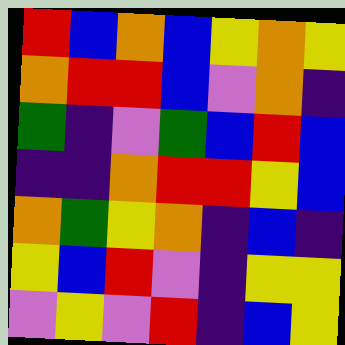[["red", "blue", "orange", "blue", "yellow", "orange", "yellow"], ["orange", "red", "red", "blue", "violet", "orange", "indigo"], ["green", "indigo", "violet", "green", "blue", "red", "blue"], ["indigo", "indigo", "orange", "red", "red", "yellow", "blue"], ["orange", "green", "yellow", "orange", "indigo", "blue", "indigo"], ["yellow", "blue", "red", "violet", "indigo", "yellow", "yellow"], ["violet", "yellow", "violet", "red", "indigo", "blue", "yellow"]]